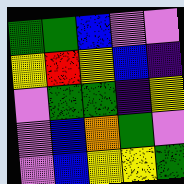[["green", "green", "blue", "violet", "violet"], ["yellow", "red", "yellow", "blue", "indigo"], ["violet", "green", "green", "indigo", "yellow"], ["violet", "blue", "orange", "green", "violet"], ["violet", "blue", "yellow", "yellow", "green"]]